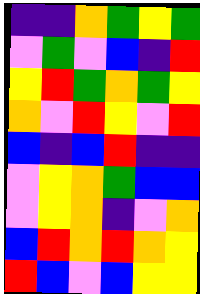[["indigo", "indigo", "orange", "green", "yellow", "green"], ["violet", "green", "violet", "blue", "indigo", "red"], ["yellow", "red", "green", "orange", "green", "yellow"], ["orange", "violet", "red", "yellow", "violet", "red"], ["blue", "indigo", "blue", "red", "indigo", "indigo"], ["violet", "yellow", "orange", "green", "blue", "blue"], ["violet", "yellow", "orange", "indigo", "violet", "orange"], ["blue", "red", "orange", "red", "orange", "yellow"], ["red", "blue", "violet", "blue", "yellow", "yellow"]]